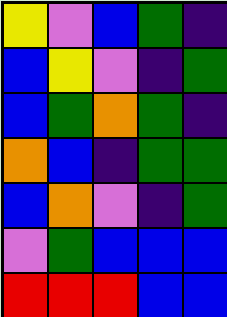[["yellow", "violet", "blue", "green", "indigo"], ["blue", "yellow", "violet", "indigo", "green"], ["blue", "green", "orange", "green", "indigo"], ["orange", "blue", "indigo", "green", "green"], ["blue", "orange", "violet", "indigo", "green"], ["violet", "green", "blue", "blue", "blue"], ["red", "red", "red", "blue", "blue"]]